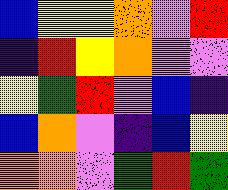[["blue", "yellow", "yellow", "orange", "violet", "red"], ["indigo", "red", "yellow", "orange", "violet", "violet"], ["yellow", "green", "red", "violet", "blue", "indigo"], ["blue", "orange", "violet", "indigo", "blue", "yellow"], ["orange", "orange", "violet", "green", "red", "green"]]